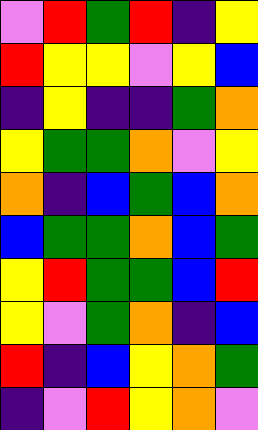[["violet", "red", "green", "red", "indigo", "yellow"], ["red", "yellow", "yellow", "violet", "yellow", "blue"], ["indigo", "yellow", "indigo", "indigo", "green", "orange"], ["yellow", "green", "green", "orange", "violet", "yellow"], ["orange", "indigo", "blue", "green", "blue", "orange"], ["blue", "green", "green", "orange", "blue", "green"], ["yellow", "red", "green", "green", "blue", "red"], ["yellow", "violet", "green", "orange", "indigo", "blue"], ["red", "indigo", "blue", "yellow", "orange", "green"], ["indigo", "violet", "red", "yellow", "orange", "violet"]]